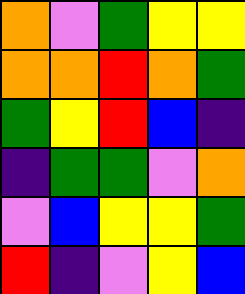[["orange", "violet", "green", "yellow", "yellow"], ["orange", "orange", "red", "orange", "green"], ["green", "yellow", "red", "blue", "indigo"], ["indigo", "green", "green", "violet", "orange"], ["violet", "blue", "yellow", "yellow", "green"], ["red", "indigo", "violet", "yellow", "blue"]]